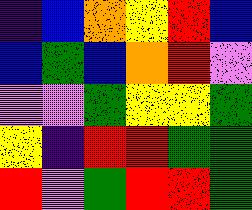[["indigo", "blue", "orange", "yellow", "red", "blue"], ["blue", "green", "blue", "orange", "red", "violet"], ["violet", "violet", "green", "yellow", "yellow", "green"], ["yellow", "indigo", "red", "red", "green", "green"], ["red", "violet", "green", "red", "red", "green"]]